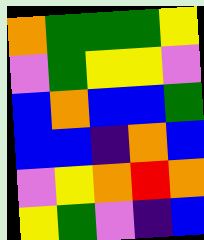[["orange", "green", "green", "green", "yellow"], ["violet", "green", "yellow", "yellow", "violet"], ["blue", "orange", "blue", "blue", "green"], ["blue", "blue", "indigo", "orange", "blue"], ["violet", "yellow", "orange", "red", "orange"], ["yellow", "green", "violet", "indigo", "blue"]]